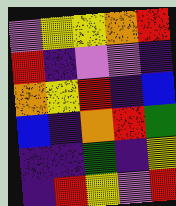[["violet", "yellow", "yellow", "orange", "red"], ["red", "indigo", "violet", "violet", "indigo"], ["orange", "yellow", "red", "indigo", "blue"], ["blue", "indigo", "orange", "red", "green"], ["indigo", "indigo", "green", "indigo", "yellow"], ["indigo", "red", "yellow", "violet", "red"]]